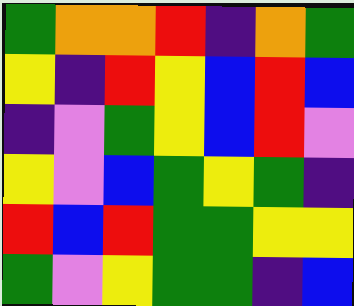[["green", "orange", "orange", "red", "indigo", "orange", "green"], ["yellow", "indigo", "red", "yellow", "blue", "red", "blue"], ["indigo", "violet", "green", "yellow", "blue", "red", "violet"], ["yellow", "violet", "blue", "green", "yellow", "green", "indigo"], ["red", "blue", "red", "green", "green", "yellow", "yellow"], ["green", "violet", "yellow", "green", "green", "indigo", "blue"]]